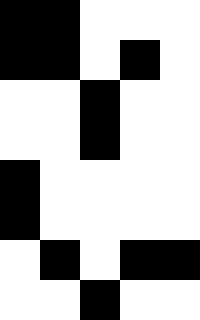[["black", "black", "white", "white", "white"], ["black", "black", "white", "black", "white"], ["white", "white", "black", "white", "white"], ["white", "white", "black", "white", "white"], ["black", "white", "white", "white", "white"], ["black", "white", "white", "white", "white"], ["white", "black", "white", "black", "black"], ["white", "white", "black", "white", "white"]]